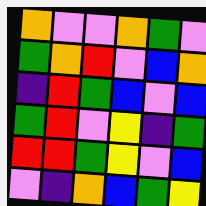[["orange", "violet", "violet", "orange", "green", "violet"], ["green", "orange", "red", "violet", "blue", "orange"], ["indigo", "red", "green", "blue", "violet", "blue"], ["green", "red", "violet", "yellow", "indigo", "green"], ["red", "red", "green", "yellow", "violet", "blue"], ["violet", "indigo", "orange", "blue", "green", "yellow"]]